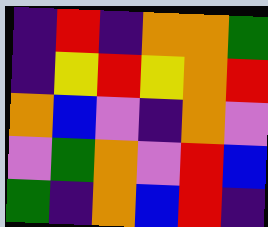[["indigo", "red", "indigo", "orange", "orange", "green"], ["indigo", "yellow", "red", "yellow", "orange", "red"], ["orange", "blue", "violet", "indigo", "orange", "violet"], ["violet", "green", "orange", "violet", "red", "blue"], ["green", "indigo", "orange", "blue", "red", "indigo"]]